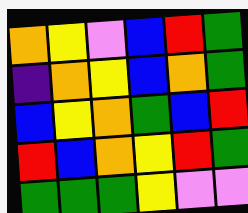[["orange", "yellow", "violet", "blue", "red", "green"], ["indigo", "orange", "yellow", "blue", "orange", "green"], ["blue", "yellow", "orange", "green", "blue", "red"], ["red", "blue", "orange", "yellow", "red", "green"], ["green", "green", "green", "yellow", "violet", "violet"]]